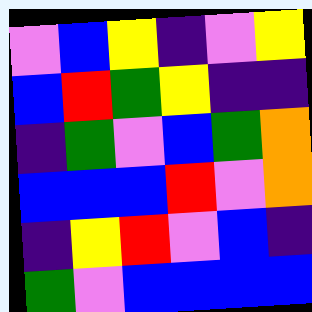[["violet", "blue", "yellow", "indigo", "violet", "yellow"], ["blue", "red", "green", "yellow", "indigo", "indigo"], ["indigo", "green", "violet", "blue", "green", "orange"], ["blue", "blue", "blue", "red", "violet", "orange"], ["indigo", "yellow", "red", "violet", "blue", "indigo"], ["green", "violet", "blue", "blue", "blue", "blue"]]